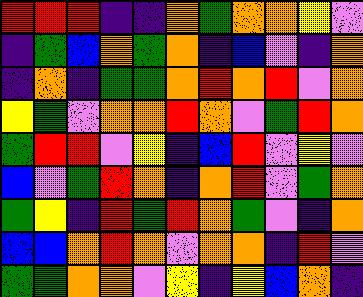[["red", "red", "red", "indigo", "indigo", "orange", "green", "orange", "orange", "yellow", "violet"], ["indigo", "green", "blue", "orange", "green", "orange", "indigo", "blue", "violet", "indigo", "orange"], ["indigo", "orange", "indigo", "green", "green", "orange", "red", "orange", "red", "violet", "orange"], ["yellow", "green", "violet", "orange", "orange", "red", "orange", "violet", "green", "red", "orange"], ["green", "red", "red", "violet", "yellow", "indigo", "blue", "red", "violet", "yellow", "violet"], ["blue", "violet", "green", "red", "orange", "indigo", "orange", "red", "violet", "green", "orange"], ["green", "yellow", "indigo", "red", "green", "red", "orange", "green", "violet", "indigo", "orange"], ["blue", "blue", "orange", "red", "orange", "violet", "orange", "orange", "indigo", "red", "violet"], ["green", "green", "orange", "orange", "violet", "yellow", "indigo", "yellow", "blue", "orange", "indigo"]]